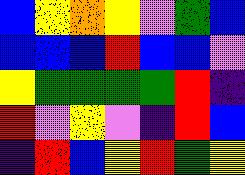[["blue", "yellow", "orange", "yellow", "violet", "green", "blue"], ["blue", "blue", "blue", "red", "blue", "blue", "violet"], ["yellow", "green", "green", "green", "green", "red", "indigo"], ["red", "violet", "yellow", "violet", "indigo", "red", "blue"], ["indigo", "red", "blue", "yellow", "red", "green", "yellow"]]